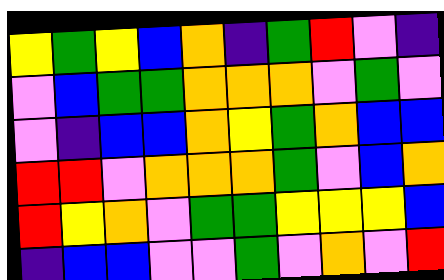[["yellow", "green", "yellow", "blue", "orange", "indigo", "green", "red", "violet", "indigo"], ["violet", "blue", "green", "green", "orange", "orange", "orange", "violet", "green", "violet"], ["violet", "indigo", "blue", "blue", "orange", "yellow", "green", "orange", "blue", "blue"], ["red", "red", "violet", "orange", "orange", "orange", "green", "violet", "blue", "orange"], ["red", "yellow", "orange", "violet", "green", "green", "yellow", "yellow", "yellow", "blue"], ["indigo", "blue", "blue", "violet", "violet", "green", "violet", "orange", "violet", "red"]]